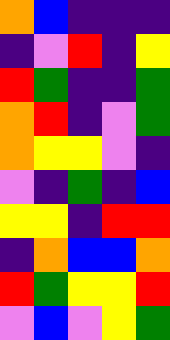[["orange", "blue", "indigo", "indigo", "indigo"], ["indigo", "violet", "red", "indigo", "yellow"], ["red", "green", "indigo", "indigo", "green"], ["orange", "red", "indigo", "violet", "green"], ["orange", "yellow", "yellow", "violet", "indigo"], ["violet", "indigo", "green", "indigo", "blue"], ["yellow", "yellow", "indigo", "red", "red"], ["indigo", "orange", "blue", "blue", "orange"], ["red", "green", "yellow", "yellow", "red"], ["violet", "blue", "violet", "yellow", "green"]]